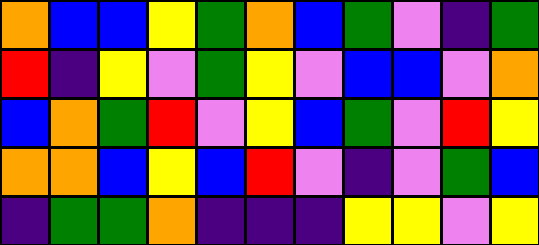[["orange", "blue", "blue", "yellow", "green", "orange", "blue", "green", "violet", "indigo", "green"], ["red", "indigo", "yellow", "violet", "green", "yellow", "violet", "blue", "blue", "violet", "orange"], ["blue", "orange", "green", "red", "violet", "yellow", "blue", "green", "violet", "red", "yellow"], ["orange", "orange", "blue", "yellow", "blue", "red", "violet", "indigo", "violet", "green", "blue"], ["indigo", "green", "green", "orange", "indigo", "indigo", "indigo", "yellow", "yellow", "violet", "yellow"]]